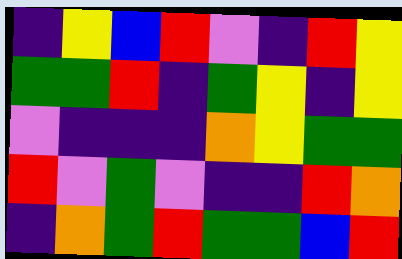[["indigo", "yellow", "blue", "red", "violet", "indigo", "red", "yellow"], ["green", "green", "red", "indigo", "green", "yellow", "indigo", "yellow"], ["violet", "indigo", "indigo", "indigo", "orange", "yellow", "green", "green"], ["red", "violet", "green", "violet", "indigo", "indigo", "red", "orange"], ["indigo", "orange", "green", "red", "green", "green", "blue", "red"]]